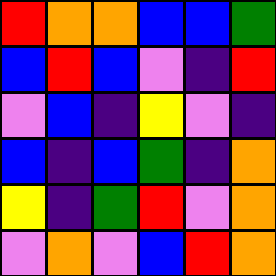[["red", "orange", "orange", "blue", "blue", "green"], ["blue", "red", "blue", "violet", "indigo", "red"], ["violet", "blue", "indigo", "yellow", "violet", "indigo"], ["blue", "indigo", "blue", "green", "indigo", "orange"], ["yellow", "indigo", "green", "red", "violet", "orange"], ["violet", "orange", "violet", "blue", "red", "orange"]]